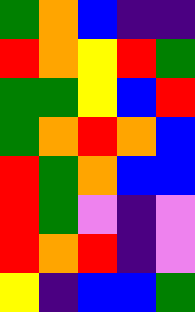[["green", "orange", "blue", "indigo", "indigo"], ["red", "orange", "yellow", "red", "green"], ["green", "green", "yellow", "blue", "red"], ["green", "orange", "red", "orange", "blue"], ["red", "green", "orange", "blue", "blue"], ["red", "green", "violet", "indigo", "violet"], ["red", "orange", "red", "indigo", "violet"], ["yellow", "indigo", "blue", "blue", "green"]]